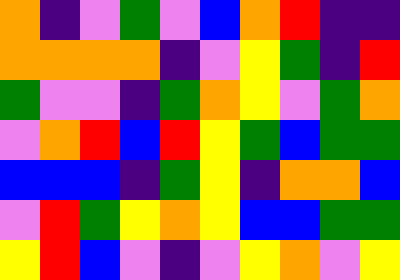[["orange", "indigo", "violet", "green", "violet", "blue", "orange", "red", "indigo", "indigo"], ["orange", "orange", "orange", "orange", "indigo", "violet", "yellow", "green", "indigo", "red"], ["green", "violet", "violet", "indigo", "green", "orange", "yellow", "violet", "green", "orange"], ["violet", "orange", "red", "blue", "red", "yellow", "green", "blue", "green", "green"], ["blue", "blue", "blue", "indigo", "green", "yellow", "indigo", "orange", "orange", "blue"], ["violet", "red", "green", "yellow", "orange", "yellow", "blue", "blue", "green", "green"], ["yellow", "red", "blue", "violet", "indigo", "violet", "yellow", "orange", "violet", "yellow"]]